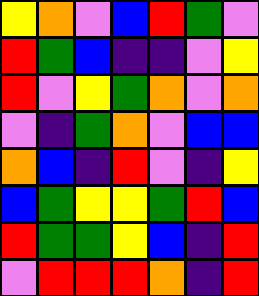[["yellow", "orange", "violet", "blue", "red", "green", "violet"], ["red", "green", "blue", "indigo", "indigo", "violet", "yellow"], ["red", "violet", "yellow", "green", "orange", "violet", "orange"], ["violet", "indigo", "green", "orange", "violet", "blue", "blue"], ["orange", "blue", "indigo", "red", "violet", "indigo", "yellow"], ["blue", "green", "yellow", "yellow", "green", "red", "blue"], ["red", "green", "green", "yellow", "blue", "indigo", "red"], ["violet", "red", "red", "red", "orange", "indigo", "red"]]